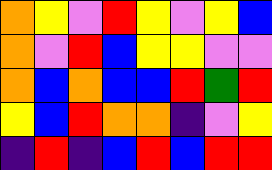[["orange", "yellow", "violet", "red", "yellow", "violet", "yellow", "blue"], ["orange", "violet", "red", "blue", "yellow", "yellow", "violet", "violet"], ["orange", "blue", "orange", "blue", "blue", "red", "green", "red"], ["yellow", "blue", "red", "orange", "orange", "indigo", "violet", "yellow"], ["indigo", "red", "indigo", "blue", "red", "blue", "red", "red"]]